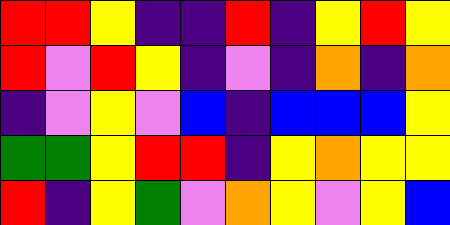[["red", "red", "yellow", "indigo", "indigo", "red", "indigo", "yellow", "red", "yellow"], ["red", "violet", "red", "yellow", "indigo", "violet", "indigo", "orange", "indigo", "orange"], ["indigo", "violet", "yellow", "violet", "blue", "indigo", "blue", "blue", "blue", "yellow"], ["green", "green", "yellow", "red", "red", "indigo", "yellow", "orange", "yellow", "yellow"], ["red", "indigo", "yellow", "green", "violet", "orange", "yellow", "violet", "yellow", "blue"]]